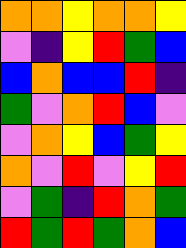[["orange", "orange", "yellow", "orange", "orange", "yellow"], ["violet", "indigo", "yellow", "red", "green", "blue"], ["blue", "orange", "blue", "blue", "red", "indigo"], ["green", "violet", "orange", "red", "blue", "violet"], ["violet", "orange", "yellow", "blue", "green", "yellow"], ["orange", "violet", "red", "violet", "yellow", "red"], ["violet", "green", "indigo", "red", "orange", "green"], ["red", "green", "red", "green", "orange", "blue"]]